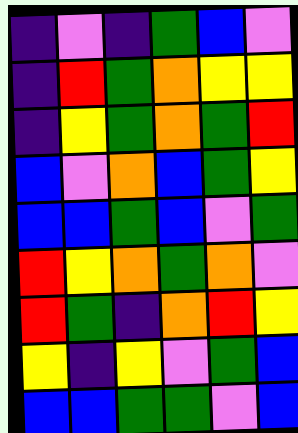[["indigo", "violet", "indigo", "green", "blue", "violet"], ["indigo", "red", "green", "orange", "yellow", "yellow"], ["indigo", "yellow", "green", "orange", "green", "red"], ["blue", "violet", "orange", "blue", "green", "yellow"], ["blue", "blue", "green", "blue", "violet", "green"], ["red", "yellow", "orange", "green", "orange", "violet"], ["red", "green", "indigo", "orange", "red", "yellow"], ["yellow", "indigo", "yellow", "violet", "green", "blue"], ["blue", "blue", "green", "green", "violet", "blue"]]